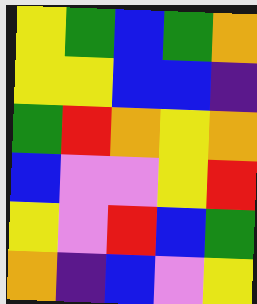[["yellow", "green", "blue", "green", "orange"], ["yellow", "yellow", "blue", "blue", "indigo"], ["green", "red", "orange", "yellow", "orange"], ["blue", "violet", "violet", "yellow", "red"], ["yellow", "violet", "red", "blue", "green"], ["orange", "indigo", "blue", "violet", "yellow"]]